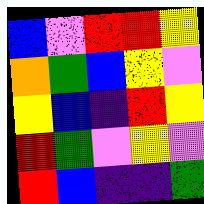[["blue", "violet", "red", "red", "yellow"], ["orange", "green", "blue", "yellow", "violet"], ["yellow", "blue", "indigo", "red", "yellow"], ["red", "green", "violet", "yellow", "violet"], ["red", "blue", "indigo", "indigo", "green"]]